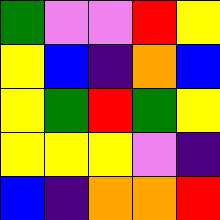[["green", "violet", "violet", "red", "yellow"], ["yellow", "blue", "indigo", "orange", "blue"], ["yellow", "green", "red", "green", "yellow"], ["yellow", "yellow", "yellow", "violet", "indigo"], ["blue", "indigo", "orange", "orange", "red"]]